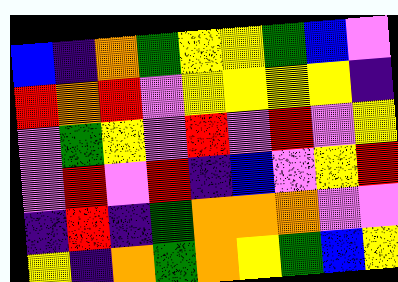[["blue", "indigo", "orange", "green", "yellow", "yellow", "green", "blue", "violet"], ["red", "orange", "red", "violet", "yellow", "yellow", "yellow", "yellow", "indigo"], ["violet", "green", "yellow", "violet", "red", "violet", "red", "violet", "yellow"], ["violet", "red", "violet", "red", "indigo", "blue", "violet", "yellow", "red"], ["indigo", "red", "indigo", "green", "orange", "orange", "orange", "violet", "violet"], ["yellow", "indigo", "orange", "green", "orange", "yellow", "green", "blue", "yellow"]]